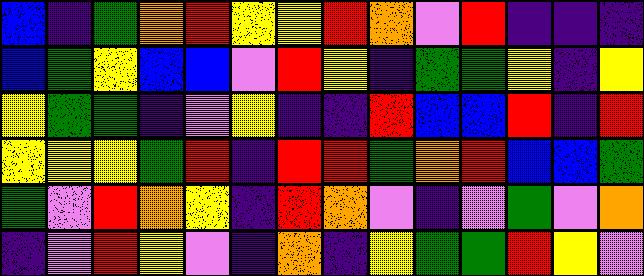[["blue", "indigo", "green", "orange", "red", "yellow", "yellow", "red", "orange", "violet", "red", "indigo", "indigo", "indigo"], ["blue", "green", "yellow", "blue", "blue", "violet", "red", "yellow", "indigo", "green", "green", "yellow", "indigo", "yellow"], ["yellow", "green", "green", "indigo", "violet", "yellow", "indigo", "indigo", "red", "blue", "blue", "red", "indigo", "red"], ["yellow", "yellow", "yellow", "green", "red", "indigo", "red", "red", "green", "orange", "red", "blue", "blue", "green"], ["green", "violet", "red", "orange", "yellow", "indigo", "red", "orange", "violet", "indigo", "violet", "green", "violet", "orange"], ["indigo", "violet", "red", "yellow", "violet", "indigo", "orange", "indigo", "yellow", "green", "green", "red", "yellow", "violet"]]